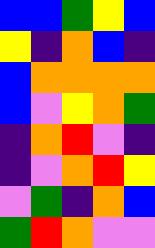[["blue", "blue", "green", "yellow", "blue"], ["yellow", "indigo", "orange", "blue", "indigo"], ["blue", "orange", "orange", "orange", "orange"], ["blue", "violet", "yellow", "orange", "green"], ["indigo", "orange", "red", "violet", "indigo"], ["indigo", "violet", "orange", "red", "yellow"], ["violet", "green", "indigo", "orange", "blue"], ["green", "red", "orange", "violet", "violet"]]